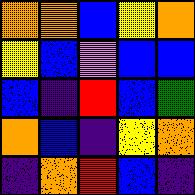[["orange", "orange", "blue", "yellow", "orange"], ["yellow", "blue", "violet", "blue", "blue"], ["blue", "indigo", "red", "blue", "green"], ["orange", "blue", "indigo", "yellow", "orange"], ["indigo", "orange", "red", "blue", "indigo"]]